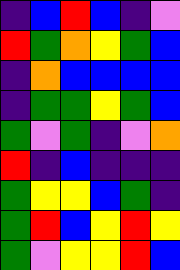[["indigo", "blue", "red", "blue", "indigo", "violet"], ["red", "green", "orange", "yellow", "green", "blue"], ["indigo", "orange", "blue", "blue", "blue", "blue"], ["indigo", "green", "green", "yellow", "green", "blue"], ["green", "violet", "green", "indigo", "violet", "orange"], ["red", "indigo", "blue", "indigo", "indigo", "indigo"], ["green", "yellow", "yellow", "blue", "green", "indigo"], ["green", "red", "blue", "yellow", "red", "yellow"], ["green", "violet", "yellow", "yellow", "red", "blue"]]